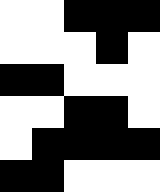[["white", "white", "black", "black", "black"], ["white", "white", "white", "black", "white"], ["black", "black", "white", "white", "white"], ["white", "white", "black", "black", "white"], ["white", "black", "black", "black", "black"], ["black", "black", "white", "white", "white"]]